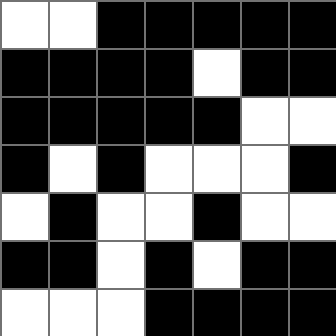[["white", "white", "black", "black", "black", "black", "black"], ["black", "black", "black", "black", "white", "black", "black"], ["black", "black", "black", "black", "black", "white", "white"], ["black", "white", "black", "white", "white", "white", "black"], ["white", "black", "white", "white", "black", "white", "white"], ["black", "black", "white", "black", "white", "black", "black"], ["white", "white", "white", "black", "black", "black", "black"]]